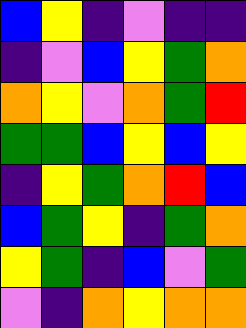[["blue", "yellow", "indigo", "violet", "indigo", "indigo"], ["indigo", "violet", "blue", "yellow", "green", "orange"], ["orange", "yellow", "violet", "orange", "green", "red"], ["green", "green", "blue", "yellow", "blue", "yellow"], ["indigo", "yellow", "green", "orange", "red", "blue"], ["blue", "green", "yellow", "indigo", "green", "orange"], ["yellow", "green", "indigo", "blue", "violet", "green"], ["violet", "indigo", "orange", "yellow", "orange", "orange"]]